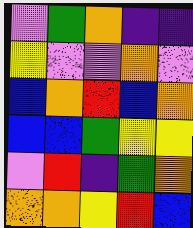[["violet", "green", "orange", "indigo", "indigo"], ["yellow", "violet", "violet", "orange", "violet"], ["blue", "orange", "red", "blue", "orange"], ["blue", "blue", "green", "yellow", "yellow"], ["violet", "red", "indigo", "green", "orange"], ["orange", "orange", "yellow", "red", "blue"]]